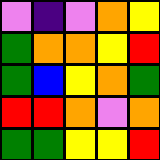[["violet", "indigo", "violet", "orange", "yellow"], ["green", "orange", "orange", "yellow", "red"], ["green", "blue", "yellow", "orange", "green"], ["red", "red", "orange", "violet", "orange"], ["green", "green", "yellow", "yellow", "red"]]